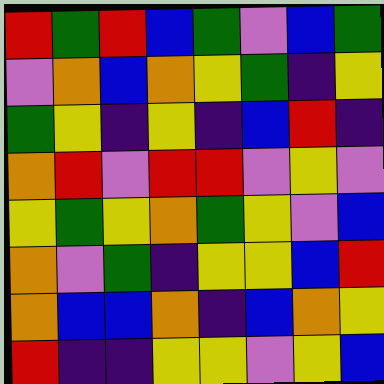[["red", "green", "red", "blue", "green", "violet", "blue", "green"], ["violet", "orange", "blue", "orange", "yellow", "green", "indigo", "yellow"], ["green", "yellow", "indigo", "yellow", "indigo", "blue", "red", "indigo"], ["orange", "red", "violet", "red", "red", "violet", "yellow", "violet"], ["yellow", "green", "yellow", "orange", "green", "yellow", "violet", "blue"], ["orange", "violet", "green", "indigo", "yellow", "yellow", "blue", "red"], ["orange", "blue", "blue", "orange", "indigo", "blue", "orange", "yellow"], ["red", "indigo", "indigo", "yellow", "yellow", "violet", "yellow", "blue"]]